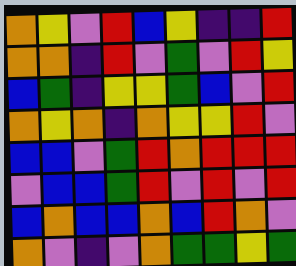[["orange", "yellow", "violet", "red", "blue", "yellow", "indigo", "indigo", "red"], ["orange", "orange", "indigo", "red", "violet", "green", "violet", "red", "yellow"], ["blue", "green", "indigo", "yellow", "yellow", "green", "blue", "violet", "red"], ["orange", "yellow", "orange", "indigo", "orange", "yellow", "yellow", "red", "violet"], ["blue", "blue", "violet", "green", "red", "orange", "red", "red", "red"], ["violet", "blue", "blue", "green", "red", "violet", "red", "violet", "red"], ["blue", "orange", "blue", "blue", "orange", "blue", "red", "orange", "violet"], ["orange", "violet", "indigo", "violet", "orange", "green", "green", "yellow", "green"]]